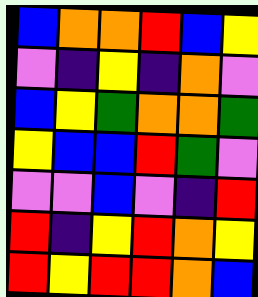[["blue", "orange", "orange", "red", "blue", "yellow"], ["violet", "indigo", "yellow", "indigo", "orange", "violet"], ["blue", "yellow", "green", "orange", "orange", "green"], ["yellow", "blue", "blue", "red", "green", "violet"], ["violet", "violet", "blue", "violet", "indigo", "red"], ["red", "indigo", "yellow", "red", "orange", "yellow"], ["red", "yellow", "red", "red", "orange", "blue"]]